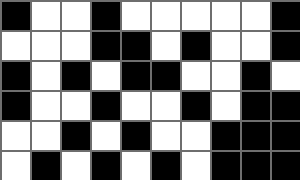[["black", "white", "white", "black", "white", "white", "white", "white", "white", "black"], ["white", "white", "white", "black", "black", "white", "black", "white", "white", "black"], ["black", "white", "black", "white", "black", "black", "white", "white", "black", "white"], ["black", "white", "white", "black", "white", "white", "black", "white", "black", "black"], ["white", "white", "black", "white", "black", "white", "white", "black", "black", "black"], ["white", "black", "white", "black", "white", "black", "white", "black", "black", "black"]]